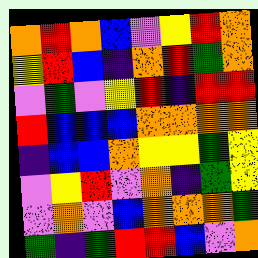[["orange", "red", "orange", "blue", "violet", "yellow", "red", "orange"], ["yellow", "red", "blue", "indigo", "orange", "red", "green", "orange"], ["violet", "green", "violet", "yellow", "red", "indigo", "red", "red"], ["red", "blue", "blue", "blue", "orange", "orange", "orange", "orange"], ["indigo", "blue", "blue", "orange", "yellow", "yellow", "green", "yellow"], ["violet", "yellow", "red", "violet", "orange", "indigo", "green", "yellow"], ["violet", "orange", "violet", "blue", "orange", "orange", "orange", "green"], ["green", "indigo", "green", "red", "red", "blue", "violet", "orange"]]